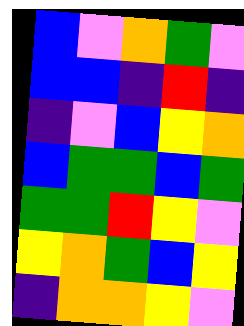[["blue", "violet", "orange", "green", "violet"], ["blue", "blue", "indigo", "red", "indigo"], ["indigo", "violet", "blue", "yellow", "orange"], ["blue", "green", "green", "blue", "green"], ["green", "green", "red", "yellow", "violet"], ["yellow", "orange", "green", "blue", "yellow"], ["indigo", "orange", "orange", "yellow", "violet"]]